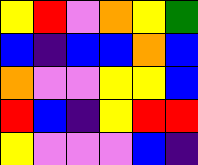[["yellow", "red", "violet", "orange", "yellow", "green"], ["blue", "indigo", "blue", "blue", "orange", "blue"], ["orange", "violet", "violet", "yellow", "yellow", "blue"], ["red", "blue", "indigo", "yellow", "red", "red"], ["yellow", "violet", "violet", "violet", "blue", "indigo"]]